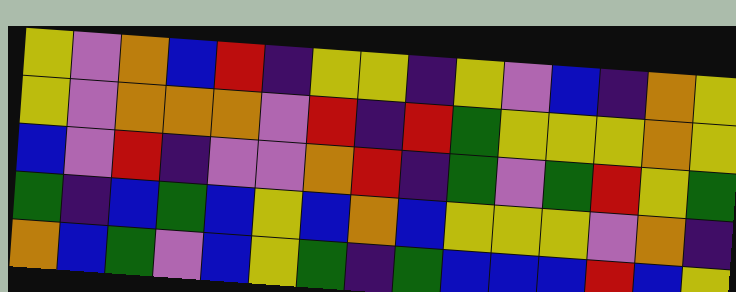[["yellow", "violet", "orange", "blue", "red", "indigo", "yellow", "yellow", "indigo", "yellow", "violet", "blue", "indigo", "orange", "yellow"], ["yellow", "violet", "orange", "orange", "orange", "violet", "red", "indigo", "red", "green", "yellow", "yellow", "yellow", "orange", "yellow"], ["blue", "violet", "red", "indigo", "violet", "violet", "orange", "red", "indigo", "green", "violet", "green", "red", "yellow", "green"], ["green", "indigo", "blue", "green", "blue", "yellow", "blue", "orange", "blue", "yellow", "yellow", "yellow", "violet", "orange", "indigo"], ["orange", "blue", "green", "violet", "blue", "yellow", "green", "indigo", "green", "blue", "blue", "blue", "red", "blue", "yellow"]]